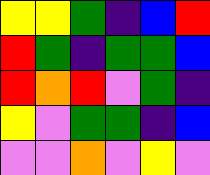[["yellow", "yellow", "green", "indigo", "blue", "red"], ["red", "green", "indigo", "green", "green", "blue"], ["red", "orange", "red", "violet", "green", "indigo"], ["yellow", "violet", "green", "green", "indigo", "blue"], ["violet", "violet", "orange", "violet", "yellow", "violet"]]